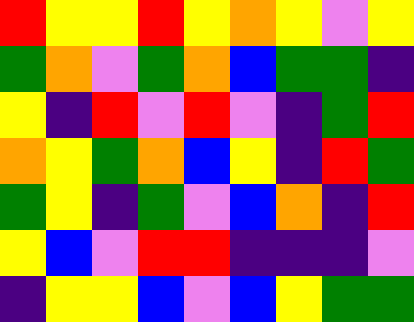[["red", "yellow", "yellow", "red", "yellow", "orange", "yellow", "violet", "yellow"], ["green", "orange", "violet", "green", "orange", "blue", "green", "green", "indigo"], ["yellow", "indigo", "red", "violet", "red", "violet", "indigo", "green", "red"], ["orange", "yellow", "green", "orange", "blue", "yellow", "indigo", "red", "green"], ["green", "yellow", "indigo", "green", "violet", "blue", "orange", "indigo", "red"], ["yellow", "blue", "violet", "red", "red", "indigo", "indigo", "indigo", "violet"], ["indigo", "yellow", "yellow", "blue", "violet", "blue", "yellow", "green", "green"]]